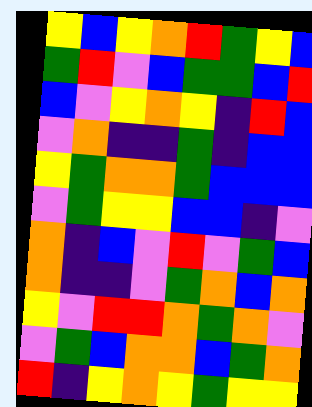[["yellow", "blue", "yellow", "orange", "red", "green", "yellow", "blue"], ["green", "red", "violet", "blue", "green", "green", "blue", "red"], ["blue", "violet", "yellow", "orange", "yellow", "indigo", "red", "blue"], ["violet", "orange", "indigo", "indigo", "green", "indigo", "blue", "blue"], ["yellow", "green", "orange", "orange", "green", "blue", "blue", "blue"], ["violet", "green", "yellow", "yellow", "blue", "blue", "indigo", "violet"], ["orange", "indigo", "blue", "violet", "red", "violet", "green", "blue"], ["orange", "indigo", "indigo", "violet", "green", "orange", "blue", "orange"], ["yellow", "violet", "red", "red", "orange", "green", "orange", "violet"], ["violet", "green", "blue", "orange", "orange", "blue", "green", "orange"], ["red", "indigo", "yellow", "orange", "yellow", "green", "yellow", "yellow"]]